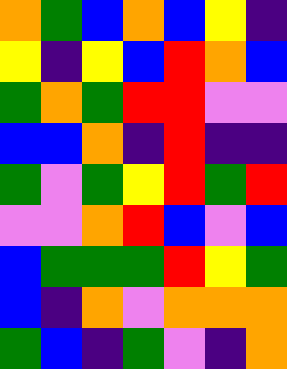[["orange", "green", "blue", "orange", "blue", "yellow", "indigo"], ["yellow", "indigo", "yellow", "blue", "red", "orange", "blue"], ["green", "orange", "green", "red", "red", "violet", "violet"], ["blue", "blue", "orange", "indigo", "red", "indigo", "indigo"], ["green", "violet", "green", "yellow", "red", "green", "red"], ["violet", "violet", "orange", "red", "blue", "violet", "blue"], ["blue", "green", "green", "green", "red", "yellow", "green"], ["blue", "indigo", "orange", "violet", "orange", "orange", "orange"], ["green", "blue", "indigo", "green", "violet", "indigo", "orange"]]